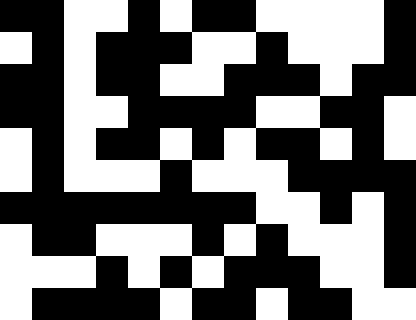[["black", "black", "white", "white", "black", "white", "black", "black", "white", "white", "white", "white", "black"], ["white", "black", "white", "black", "black", "black", "white", "white", "black", "white", "white", "white", "black"], ["black", "black", "white", "black", "black", "white", "white", "black", "black", "black", "white", "black", "black"], ["black", "black", "white", "white", "black", "black", "black", "black", "white", "white", "black", "black", "white"], ["white", "black", "white", "black", "black", "white", "black", "white", "black", "black", "white", "black", "white"], ["white", "black", "white", "white", "white", "black", "white", "white", "white", "black", "black", "black", "black"], ["black", "black", "black", "black", "black", "black", "black", "black", "white", "white", "black", "white", "black"], ["white", "black", "black", "white", "white", "white", "black", "white", "black", "white", "white", "white", "black"], ["white", "white", "white", "black", "white", "black", "white", "black", "black", "black", "white", "white", "black"], ["white", "black", "black", "black", "black", "white", "black", "black", "white", "black", "black", "white", "white"]]